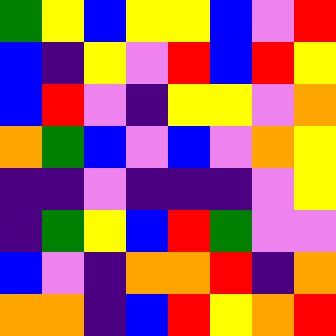[["green", "yellow", "blue", "yellow", "yellow", "blue", "violet", "red"], ["blue", "indigo", "yellow", "violet", "red", "blue", "red", "yellow"], ["blue", "red", "violet", "indigo", "yellow", "yellow", "violet", "orange"], ["orange", "green", "blue", "violet", "blue", "violet", "orange", "yellow"], ["indigo", "indigo", "violet", "indigo", "indigo", "indigo", "violet", "yellow"], ["indigo", "green", "yellow", "blue", "red", "green", "violet", "violet"], ["blue", "violet", "indigo", "orange", "orange", "red", "indigo", "orange"], ["orange", "orange", "indigo", "blue", "red", "yellow", "orange", "red"]]